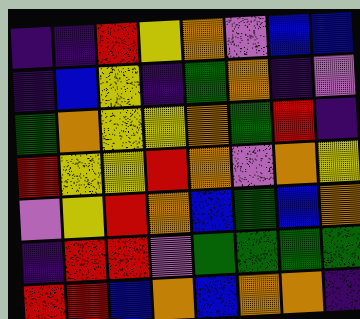[["indigo", "indigo", "red", "yellow", "orange", "violet", "blue", "blue"], ["indigo", "blue", "yellow", "indigo", "green", "orange", "indigo", "violet"], ["green", "orange", "yellow", "yellow", "orange", "green", "red", "indigo"], ["red", "yellow", "yellow", "red", "orange", "violet", "orange", "yellow"], ["violet", "yellow", "red", "orange", "blue", "green", "blue", "orange"], ["indigo", "red", "red", "violet", "green", "green", "green", "green"], ["red", "red", "blue", "orange", "blue", "orange", "orange", "indigo"]]